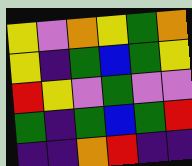[["yellow", "violet", "orange", "yellow", "green", "orange"], ["yellow", "indigo", "green", "blue", "green", "yellow"], ["red", "yellow", "violet", "green", "violet", "violet"], ["green", "indigo", "green", "blue", "green", "red"], ["indigo", "indigo", "orange", "red", "indigo", "indigo"]]